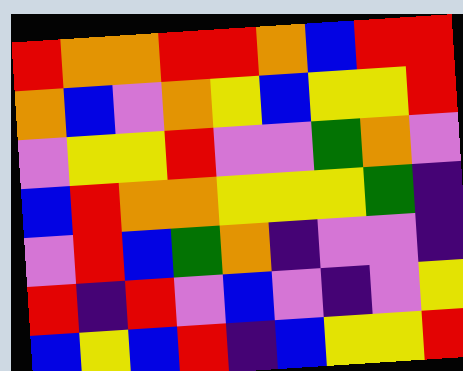[["red", "orange", "orange", "red", "red", "orange", "blue", "red", "red"], ["orange", "blue", "violet", "orange", "yellow", "blue", "yellow", "yellow", "red"], ["violet", "yellow", "yellow", "red", "violet", "violet", "green", "orange", "violet"], ["blue", "red", "orange", "orange", "yellow", "yellow", "yellow", "green", "indigo"], ["violet", "red", "blue", "green", "orange", "indigo", "violet", "violet", "indigo"], ["red", "indigo", "red", "violet", "blue", "violet", "indigo", "violet", "yellow"], ["blue", "yellow", "blue", "red", "indigo", "blue", "yellow", "yellow", "red"]]